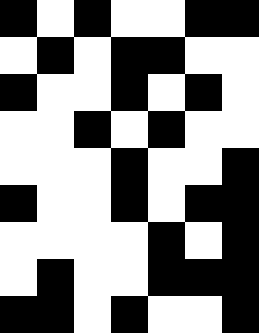[["black", "white", "black", "white", "white", "black", "black"], ["white", "black", "white", "black", "black", "white", "white"], ["black", "white", "white", "black", "white", "black", "white"], ["white", "white", "black", "white", "black", "white", "white"], ["white", "white", "white", "black", "white", "white", "black"], ["black", "white", "white", "black", "white", "black", "black"], ["white", "white", "white", "white", "black", "white", "black"], ["white", "black", "white", "white", "black", "black", "black"], ["black", "black", "white", "black", "white", "white", "black"]]